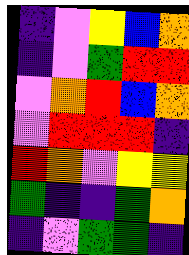[["indigo", "violet", "yellow", "blue", "orange"], ["indigo", "violet", "green", "red", "red"], ["violet", "orange", "red", "blue", "orange"], ["violet", "red", "red", "red", "indigo"], ["red", "orange", "violet", "yellow", "yellow"], ["green", "indigo", "indigo", "green", "orange"], ["indigo", "violet", "green", "green", "indigo"]]